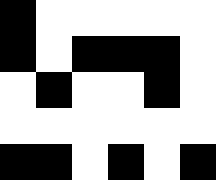[["black", "white", "white", "white", "white", "white"], ["black", "white", "black", "black", "black", "white"], ["white", "black", "white", "white", "black", "white"], ["white", "white", "white", "white", "white", "white"], ["black", "black", "white", "black", "white", "black"]]